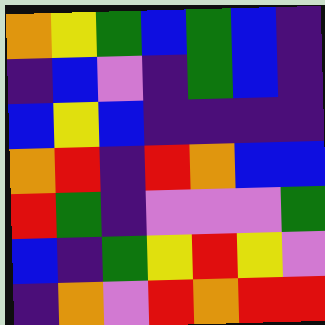[["orange", "yellow", "green", "blue", "green", "blue", "indigo"], ["indigo", "blue", "violet", "indigo", "green", "blue", "indigo"], ["blue", "yellow", "blue", "indigo", "indigo", "indigo", "indigo"], ["orange", "red", "indigo", "red", "orange", "blue", "blue"], ["red", "green", "indigo", "violet", "violet", "violet", "green"], ["blue", "indigo", "green", "yellow", "red", "yellow", "violet"], ["indigo", "orange", "violet", "red", "orange", "red", "red"]]